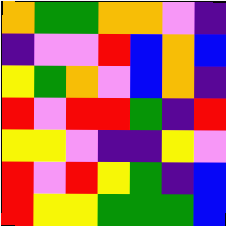[["orange", "green", "green", "orange", "orange", "violet", "indigo"], ["indigo", "violet", "violet", "red", "blue", "orange", "blue"], ["yellow", "green", "orange", "violet", "blue", "orange", "indigo"], ["red", "violet", "red", "red", "green", "indigo", "red"], ["yellow", "yellow", "violet", "indigo", "indigo", "yellow", "violet"], ["red", "violet", "red", "yellow", "green", "indigo", "blue"], ["red", "yellow", "yellow", "green", "green", "green", "blue"]]